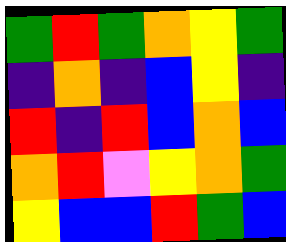[["green", "red", "green", "orange", "yellow", "green"], ["indigo", "orange", "indigo", "blue", "yellow", "indigo"], ["red", "indigo", "red", "blue", "orange", "blue"], ["orange", "red", "violet", "yellow", "orange", "green"], ["yellow", "blue", "blue", "red", "green", "blue"]]